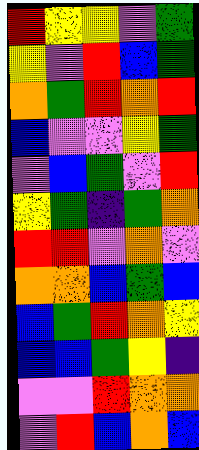[["red", "yellow", "yellow", "violet", "green"], ["yellow", "violet", "red", "blue", "green"], ["orange", "green", "red", "orange", "red"], ["blue", "violet", "violet", "yellow", "green"], ["violet", "blue", "green", "violet", "red"], ["yellow", "green", "indigo", "green", "orange"], ["red", "red", "violet", "orange", "violet"], ["orange", "orange", "blue", "green", "blue"], ["blue", "green", "red", "orange", "yellow"], ["blue", "blue", "green", "yellow", "indigo"], ["violet", "violet", "red", "orange", "orange"], ["violet", "red", "blue", "orange", "blue"]]